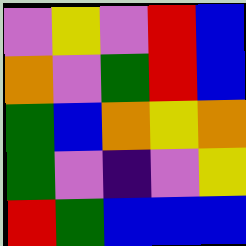[["violet", "yellow", "violet", "red", "blue"], ["orange", "violet", "green", "red", "blue"], ["green", "blue", "orange", "yellow", "orange"], ["green", "violet", "indigo", "violet", "yellow"], ["red", "green", "blue", "blue", "blue"]]